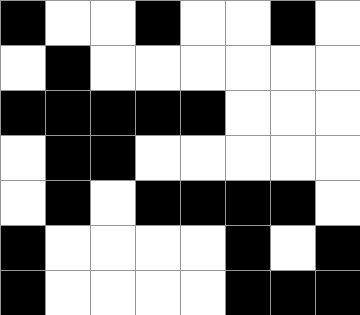[["black", "white", "white", "black", "white", "white", "black", "white"], ["white", "black", "white", "white", "white", "white", "white", "white"], ["black", "black", "black", "black", "black", "white", "white", "white"], ["white", "black", "black", "white", "white", "white", "white", "white"], ["white", "black", "white", "black", "black", "black", "black", "white"], ["black", "white", "white", "white", "white", "black", "white", "black"], ["black", "white", "white", "white", "white", "black", "black", "black"]]